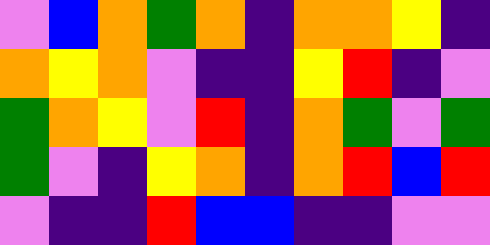[["violet", "blue", "orange", "green", "orange", "indigo", "orange", "orange", "yellow", "indigo"], ["orange", "yellow", "orange", "violet", "indigo", "indigo", "yellow", "red", "indigo", "violet"], ["green", "orange", "yellow", "violet", "red", "indigo", "orange", "green", "violet", "green"], ["green", "violet", "indigo", "yellow", "orange", "indigo", "orange", "red", "blue", "red"], ["violet", "indigo", "indigo", "red", "blue", "blue", "indigo", "indigo", "violet", "violet"]]